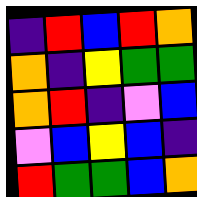[["indigo", "red", "blue", "red", "orange"], ["orange", "indigo", "yellow", "green", "green"], ["orange", "red", "indigo", "violet", "blue"], ["violet", "blue", "yellow", "blue", "indigo"], ["red", "green", "green", "blue", "orange"]]